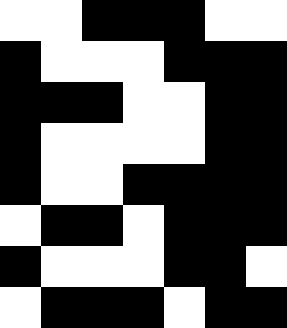[["white", "white", "black", "black", "black", "white", "white"], ["black", "white", "white", "white", "black", "black", "black"], ["black", "black", "black", "white", "white", "black", "black"], ["black", "white", "white", "white", "white", "black", "black"], ["black", "white", "white", "black", "black", "black", "black"], ["white", "black", "black", "white", "black", "black", "black"], ["black", "white", "white", "white", "black", "black", "white"], ["white", "black", "black", "black", "white", "black", "black"]]